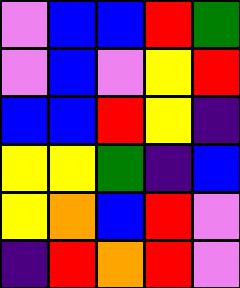[["violet", "blue", "blue", "red", "green"], ["violet", "blue", "violet", "yellow", "red"], ["blue", "blue", "red", "yellow", "indigo"], ["yellow", "yellow", "green", "indigo", "blue"], ["yellow", "orange", "blue", "red", "violet"], ["indigo", "red", "orange", "red", "violet"]]